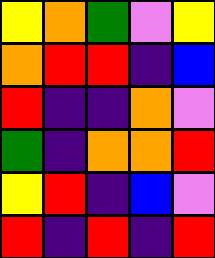[["yellow", "orange", "green", "violet", "yellow"], ["orange", "red", "red", "indigo", "blue"], ["red", "indigo", "indigo", "orange", "violet"], ["green", "indigo", "orange", "orange", "red"], ["yellow", "red", "indigo", "blue", "violet"], ["red", "indigo", "red", "indigo", "red"]]